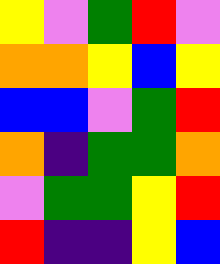[["yellow", "violet", "green", "red", "violet"], ["orange", "orange", "yellow", "blue", "yellow"], ["blue", "blue", "violet", "green", "red"], ["orange", "indigo", "green", "green", "orange"], ["violet", "green", "green", "yellow", "red"], ["red", "indigo", "indigo", "yellow", "blue"]]